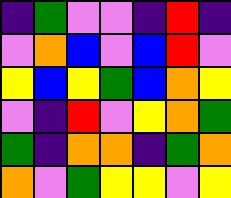[["indigo", "green", "violet", "violet", "indigo", "red", "indigo"], ["violet", "orange", "blue", "violet", "blue", "red", "violet"], ["yellow", "blue", "yellow", "green", "blue", "orange", "yellow"], ["violet", "indigo", "red", "violet", "yellow", "orange", "green"], ["green", "indigo", "orange", "orange", "indigo", "green", "orange"], ["orange", "violet", "green", "yellow", "yellow", "violet", "yellow"]]